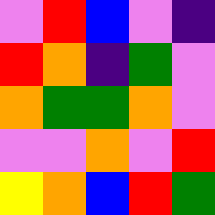[["violet", "red", "blue", "violet", "indigo"], ["red", "orange", "indigo", "green", "violet"], ["orange", "green", "green", "orange", "violet"], ["violet", "violet", "orange", "violet", "red"], ["yellow", "orange", "blue", "red", "green"]]